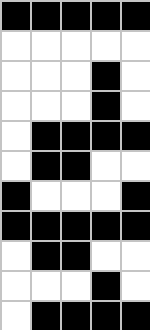[["black", "black", "black", "black", "black"], ["white", "white", "white", "white", "white"], ["white", "white", "white", "black", "white"], ["white", "white", "white", "black", "white"], ["white", "black", "black", "black", "black"], ["white", "black", "black", "white", "white"], ["black", "white", "white", "white", "black"], ["black", "black", "black", "black", "black"], ["white", "black", "black", "white", "white"], ["white", "white", "white", "black", "white"], ["white", "black", "black", "black", "black"]]